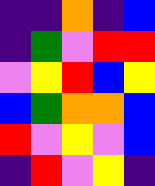[["indigo", "indigo", "orange", "indigo", "blue"], ["indigo", "green", "violet", "red", "red"], ["violet", "yellow", "red", "blue", "yellow"], ["blue", "green", "orange", "orange", "blue"], ["red", "violet", "yellow", "violet", "blue"], ["indigo", "red", "violet", "yellow", "indigo"]]